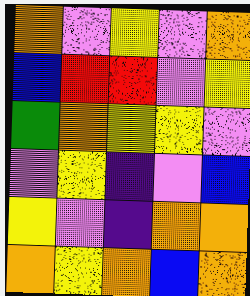[["orange", "violet", "yellow", "violet", "orange"], ["blue", "red", "red", "violet", "yellow"], ["green", "orange", "yellow", "yellow", "violet"], ["violet", "yellow", "indigo", "violet", "blue"], ["yellow", "violet", "indigo", "orange", "orange"], ["orange", "yellow", "orange", "blue", "orange"]]